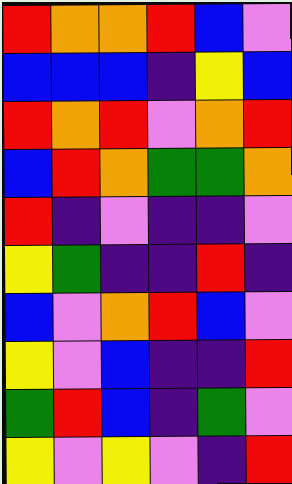[["red", "orange", "orange", "red", "blue", "violet"], ["blue", "blue", "blue", "indigo", "yellow", "blue"], ["red", "orange", "red", "violet", "orange", "red"], ["blue", "red", "orange", "green", "green", "orange"], ["red", "indigo", "violet", "indigo", "indigo", "violet"], ["yellow", "green", "indigo", "indigo", "red", "indigo"], ["blue", "violet", "orange", "red", "blue", "violet"], ["yellow", "violet", "blue", "indigo", "indigo", "red"], ["green", "red", "blue", "indigo", "green", "violet"], ["yellow", "violet", "yellow", "violet", "indigo", "red"]]